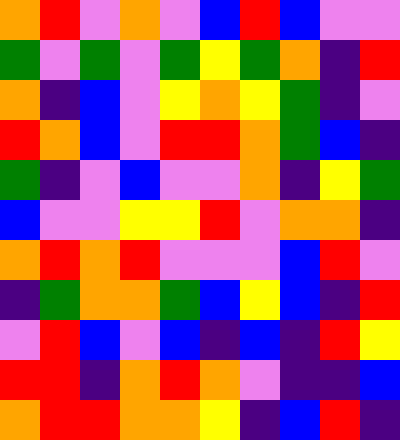[["orange", "red", "violet", "orange", "violet", "blue", "red", "blue", "violet", "violet"], ["green", "violet", "green", "violet", "green", "yellow", "green", "orange", "indigo", "red"], ["orange", "indigo", "blue", "violet", "yellow", "orange", "yellow", "green", "indigo", "violet"], ["red", "orange", "blue", "violet", "red", "red", "orange", "green", "blue", "indigo"], ["green", "indigo", "violet", "blue", "violet", "violet", "orange", "indigo", "yellow", "green"], ["blue", "violet", "violet", "yellow", "yellow", "red", "violet", "orange", "orange", "indigo"], ["orange", "red", "orange", "red", "violet", "violet", "violet", "blue", "red", "violet"], ["indigo", "green", "orange", "orange", "green", "blue", "yellow", "blue", "indigo", "red"], ["violet", "red", "blue", "violet", "blue", "indigo", "blue", "indigo", "red", "yellow"], ["red", "red", "indigo", "orange", "red", "orange", "violet", "indigo", "indigo", "blue"], ["orange", "red", "red", "orange", "orange", "yellow", "indigo", "blue", "red", "indigo"]]